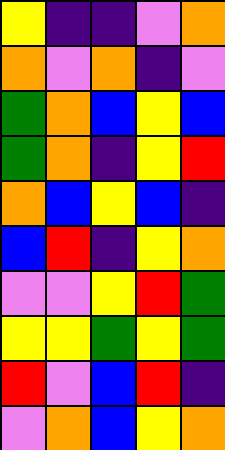[["yellow", "indigo", "indigo", "violet", "orange"], ["orange", "violet", "orange", "indigo", "violet"], ["green", "orange", "blue", "yellow", "blue"], ["green", "orange", "indigo", "yellow", "red"], ["orange", "blue", "yellow", "blue", "indigo"], ["blue", "red", "indigo", "yellow", "orange"], ["violet", "violet", "yellow", "red", "green"], ["yellow", "yellow", "green", "yellow", "green"], ["red", "violet", "blue", "red", "indigo"], ["violet", "orange", "blue", "yellow", "orange"]]